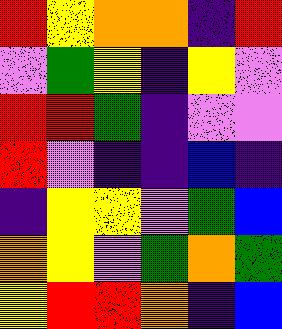[["red", "yellow", "orange", "orange", "indigo", "red"], ["violet", "green", "yellow", "indigo", "yellow", "violet"], ["red", "red", "green", "indigo", "violet", "violet"], ["red", "violet", "indigo", "indigo", "blue", "indigo"], ["indigo", "yellow", "yellow", "violet", "green", "blue"], ["orange", "yellow", "violet", "green", "orange", "green"], ["yellow", "red", "red", "orange", "indigo", "blue"]]